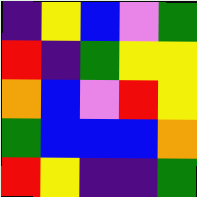[["indigo", "yellow", "blue", "violet", "green"], ["red", "indigo", "green", "yellow", "yellow"], ["orange", "blue", "violet", "red", "yellow"], ["green", "blue", "blue", "blue", "orange"], ["red", "yellow", "indigo", "indigo", "green"]]